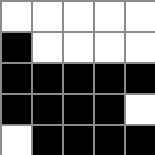[["white", "white", "white", "white", "white"], ["black", "white", "white", "white", "white"], ["black", "black", "black", "black", "black"], ["black", "black", "black", "black", "white"], ["white", "black", "black", "black", "black"]]